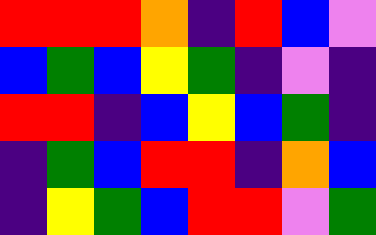[["red", "red", "red", "orange", "indigo", "red", "blue", "violet"], ["blue", "green", "blue", "yellow", "green", "indigo", "violet", "indigo"], ["red", "red", "indigo", "blue", "yellow", "blue", "green", "indigo"], ["indigo", "green", "blue", "red", "red", "indigo", "orange", "blue"], ["indigo", "yellow", "green", "blue", "red", "red", "violet", "green"]]